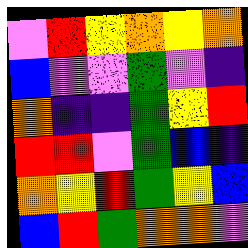[["violet", "red", "yellow", "orange", "yellow", "orange"], ["blue", "violet", "violet", "green", "violet", "indigo"], ["orange", "indigo", "indigo", "green", "yellow", "red"], ["red", "red", "violet", "green", "blue", "indigo"], ["orange", "yellow", "red", "green", "yellow", "blue"], ["blue", "red", "green", "orange", "orange", "violet"]]